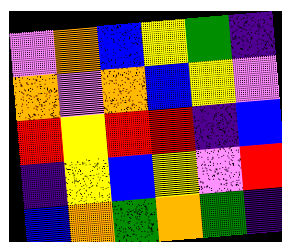[["violet", "orange", "blue", "yellow", "green", "indigo"], ["orange", "violet", "orange", "blue", "yellow", "violet"], ["red", "yellow", "red", "red", "indigo", "blue"], ["indigo", "yellow", "blue", "yellow", "violet", "red"], ["blue", "orange", "green", "orange", "green", "indigo"]]